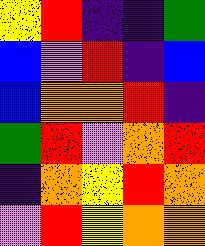[["yellow", "red", "indigo", "indigo", "green"], ["blue", "violet", "red", "indigo", "blue"], ["blue", "orange", "orange", "red", "indigo"], ["green", "red", "violet", "orange", "red"], ["indigo", "orange", "yellow", "red", "orange"], ["violet", "red", "yellow", "orange", "orange"]]